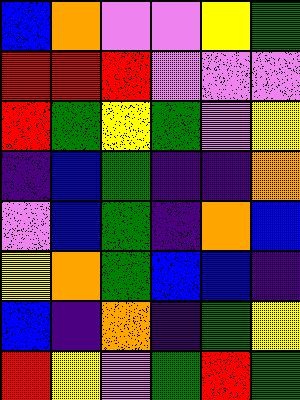[["blue", "orange", "violet", "violet", "yellow", "green"], ["red", "red", "red", "violet", "violet", "violet"], ["red", "green", "yellow", "green", "violet", "yellow"], ["indigo", "blue", "green", "indigo", "indigo", "orange"], ["violet", "blue", "green", "indigo", "orange", "blue"], ["yellow", "orange", "green", "blue", "blue", "indigo"], ["blue", "indigo", "orange", "indigo", "green", "yellow"], ["red", "yellow", "violet", "green", "red", "green"]]